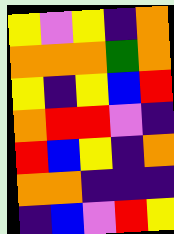[["yellow", "violet", "yellow", "indigo", "orange"], ["orange", "orange", "orange", "green", "orange"], ["yellow", "indigo", "yellow", "blue", "red"], ["orange", "red", "red", "violet", "indigo"], ["red", "blue", "yellow", "indigo", "orange"], ["orange", "orange", "indigo", "indigo", "indigo"], ["indigo", "blue", "violet", "red", "yellow"]]